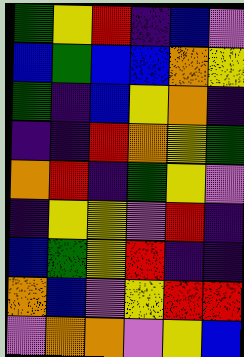[["green", "yellow", "red", "indigo", "blue", "violet"], ["blue", "green", "blue", "blue", "orange", "yellow"], ["green", "indigo", "blue", "yellow", "orange", "indigo"], ["indigo", "indigo", "red", "orange", "yellow", "green"], ["orange", "red", "indigo", "green", "yellow", "violet"], ["indigo", "yellow", "yellow", "violet", "red", "indigo"], ["blue", "green", "yellow", "red", "indigo", "indigo"], ["orange", "blue", "violet", "yellow", "red", "red"], ["violet", "orange", "orange", "violet", "yellow", "blue"]]